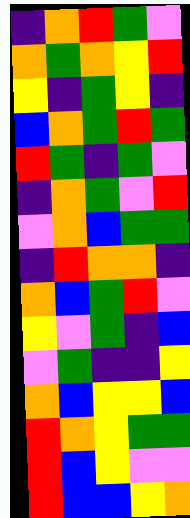[["indigo", "orange", "red", "green", "violet"], ["orange", "green", "orange", "yellow", "red"], ["yellow", "indigo", "green", "yellow", "indigo"], ["blue", "orange", "green", "red", "green"], ["red", "green", "indigo", "green", "violet"], ["indigo", "orange", "green", "violet", "red"], ["violet", "orange", "blue", "green", "green"], ["indigo", "red", "orange", "orange", "indigo"], ["orange", "blue", "green", "red", "violet"], ["yellow", "violet", "green", "indigo", "blue"], ["violet", "green", "indigo", "indigo", "yellow"], ["orange", "blue", "yellow", "yellow", "blue"], ["red", "orange", "yellow", "green", "green"], ["red", "blue", "yellow", "violet", "violet"], ["red", "blue", "blue", "yellow", "orange"]]